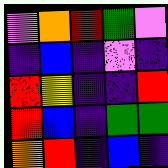[["violet", "orange", "red", "green", "violet"], ["indigo", "blue", "indigo", "violet", "indigo"], ["red", "yellow", "indigo", "indigo", "red"], ["red", "blue", "indigo", "green", "green"], ["orange", "red", "indigo", "blue", "indigo"]]